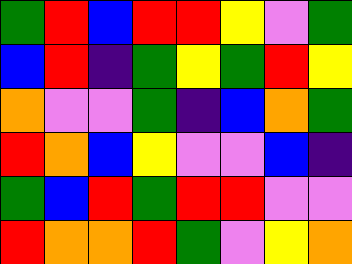[["green", "red", "blue", "red", "red", "yellow", "violet", "green"], ["blue", "red", "indigo", "green", "yellow", "green", "red", "yellow"], ["orange", "violet", "violet", "green", "indigo", "blue", "orange", "green"], ["red", "orange", "blue", "yellow", "violet", "violet", "blue", "indigo"], ["green", "blue", "red", "green", "red", "red", "violet", "violet"], ["red", "orange", "orange", "red", "green", "violet", "yellow", "orange"]]